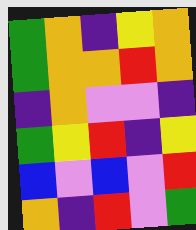[["green", "orange", "indigo", "yellow", "orange"], ["green", "orange", "orange", "red", "orange"], ["indigo", "orange", "violet", "violet", "indigo"], ["green", "yellow", "red", "indigo", "yellow"], ["blue", "violet", "blue", "violet", "red"], ["orange", "indigo", "red", "violet", "green"]]